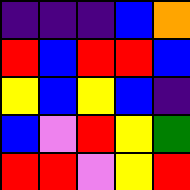[["indigo", "indigo", "indigo", "blue", "orange"], ["red", "blue", "red", "red", "blue"], ["yellow", "blue", "yellow", "blue", "indigo"], ["blue", "violet", "red", "yellow", "green"], ["red", "red", "violet", "yellow", "red"]]